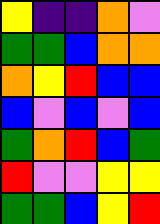[["yellow", "indigo", "indigo", "orange", "violet"], ["green", "green", "blue", "orange", "orange"], ["orange", "yellow", "red", "blue", "blue"], ["blue", "violet", "blue", "violet", "blue"], ["green", "orange", "red", "blue", "green"], ["red", "violet", "violet", "yellow", "yellow"], ["green", "green", "blue", "yellow", "red"]]